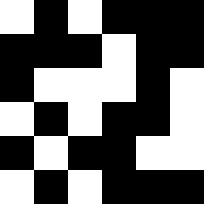[["white", "black", "white", "black", "black", "black"], ["black", "black", "black", "white", "black", "black"], ["black", "white", "white", "white", "black", "white"], ["white", "black", "white", "black", "black", "white"], ["black", "white", "black", "black", "white", "white"], ["white", "black", "white", "black", "black", "black"]]